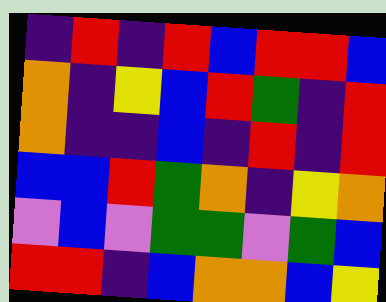[["indigo", "red", "indigo", "red", "blue", "red", "red", "blue"], ["orange", "indigo", "yellow", "blue", "red", "green", "indigo", "red"], ["orange", "indigo", "indigo", "blue", "indigo", "red", "indigo", "red"], ["blue", "blue", "red", "green", "orange", "indigo", "yellow", "orange"], ["violet", "blue", "violet", "green", "green", "violet", "green", "blue"], ["red", "red", "indigo", "blue", "orange", "orange", "blue", "yellow"]]